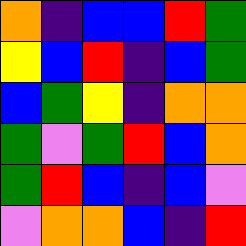[["orange", "indigo", "blue", "blue", "red", "green"], ["yellow", "blue", "red", "indigo", "blue", "green"], ["blue", "green", "yellow", "indigo", "orange", "orange"], ["green", "violet", "green", "red", "blue", "orange"], ["green", "red", "blue", "indigo", "blue", "violet"], ["violet", "orange", "orange", "blue", "indigo", "red"]]